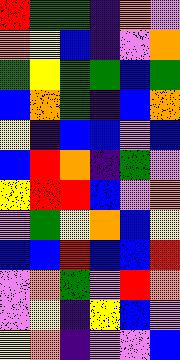[["red", "green", "green", "indigo", "orange", "violet"], ["orange", "yellow", "blue", "indigo", "violet", "orange"], ["green", "yellow", "green", "green", "blue", "green"], ["blue", "orange", "green", "indigo", "blue", "orange"], ["yellow", "indigo", "blue", "blue", "violet", "blue"], ["blue", "red", "orange", "indigo", "green", "violet"], ["yellow", "red", "red", "blue", "violet", "orange"], ["violet", "green", "yellow", "orange", "blue", "yellow"], ["blue", "blue", "red", "blue", "blue", "red"], ["violet", "orange", "green", "violet", "red", "orange"], ["violet", "yellow", "indigo", "yellow", "blue", "violet"], ["yellow", "orange", "indigo", "violet", "violet", "blue"]]